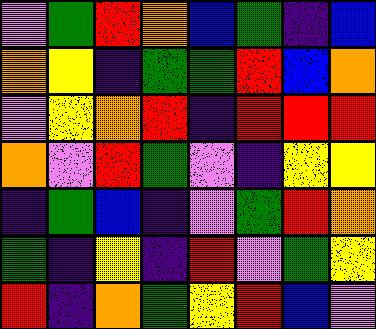[["violet", "green", "red", "orange", "blue", "green", "indigo", "blue"], ["orange", "yellow", "indigo", "green", "green", "red", "blue", "orange"], ["violet", "yellow", "orange", "red", "indigo", "red", "red", "red"], ["orange", "violet", "red", "green", "violet", "indigo", "yellow", "yellow"], ["indigo", "green", "blue", "indigo", "violet", "green", "red", "orange"], ["green", "indigo", "yellow", "indigo", "red", "violet", "green", "yellow"], ["red", "indigo", "orange", "green", "yellow", "red", "blue", "violet"]]